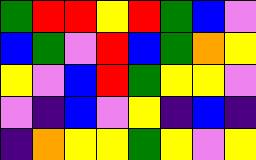[["green", "red", "red", "yellow", "red", "green", "blue", "violet"], ["blue", "green", "violet", "red", "blue", "green", "orange", "yellow"], ["yellow", "violet", "blue", "red", "green", "yellow", "yellow", "violet"], ["violet", "indigo", "blue", "violet", "yellow", "indigo", "blue", "indigo"], ["indigo", "orange", "yellow", "yellow", "green", "yellow", "violet", "yellow"]]